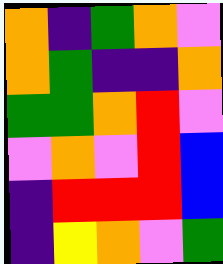[["orange", "indigo", "green", "orange", "violet"], ["orange", "green", "indigo", "indigo", "orange"], ["green", "green", "orange", "red", "violet"], ["violet", "orange", "violet", "red", "blue"], ["indigo", "red", "red", "red", "blue"], ["indigo", "yellow", "orange", "violet", "green"]]